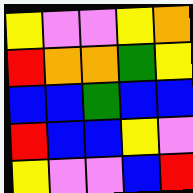[["yellow", "violet", "violet", "yellow", "orange"], ["red", "orange", "orange", "green", "yellow"], ["blue", "blue", "green", "blue", "blue"], ["red", "blue", "blue", "yellow", "violet"], ["yellow", "violet", "violet", "blue", "red"]]